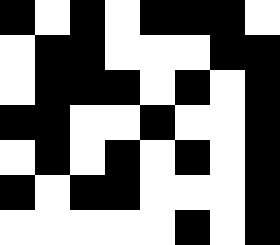[["black", "white", "black", "white", "black", "black", "black", "white"], ["white", "black", "black", "white", "white", "white", "black", "black"], ["white", "black", "black", "black", "white", "black", "white", "black"], ["black", "black", "white", "white", "black", "white", "white", "black"], ["white", "black", "white", "black", "white", "black", "white", "black"], ["black", "white", "black", "black", "white", "white", "white", "black"], ["white", "white", "white", "white", "white", "black", "white", "black"]]